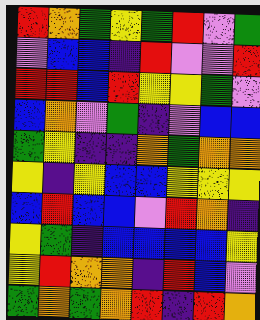[["red", "orange", "green", "yellow", "green", "red", "violet", "green"], ["violet", "blue", "blue", "indigo", "red", "violet", "violet", "red"], ["red", "red", "blue", "red", "yellow", "yellow", "green", "violet"], ["blue", "orange", "violet", "green", "indigo", "violet", "blue", "blue"], ["green", "yellow", "indigo", "indigo", "orange", "green", "orange", "orange"], ["yellow", "indigo", "yellow", "blue", "blue", "yellow", "yellow", "yellow"], ["blue", "red", "blue", "blue", "violet", "red", "orange", "indigo"], ["yellow", "green", "indigo", "blue", "blue", "blue", "blue", "yellow"], ["yellow", "red", "orange", "orange", "indigo", "red", "blue", "violet"], ["green", "orange", "green", "orange", "red", "indigo", "red", "orange"]]